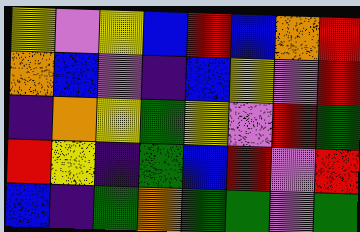[["yellow", "violet", "yellow", "blue", "red", "blue", "orange", "red"], ["orange", "blue", "violet", "indigo", "blue", "yellow", "violet", "red"], ["indigo", "orange", "yellow", "green", "yellow", "violet", "red", "green"], ["red", "yellow", "indigo", "green", "blue", "red", "violet", "red"], ["blue", "indigo", "green", "orange", "green", "green", "violet", "green"]]